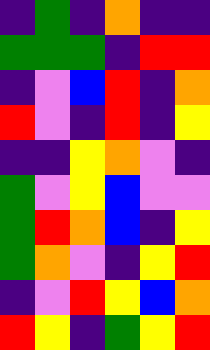[["indigo", "green", "indigo", "orange", "indigo", "indigo"], ["green", "green", "green", "indigo", "red", "red"], ["indigo", "violet", "blue", "red", "indigo", "orange"], ["red", "violet", "indigo", "red", "indigo", "yellow"], ["indigo", "indigo", "yellow", "orange", "violet", "indigo"], ["green", "violet", "yellow", "blue", "violet", "violet"], ["green", "red", "orange", "blue", "indigo", "yellow"], ["green", "orange", "violet", "indigo", "yellow", "red"], ["indigo", "violet", "red", "yellow", "blue", "orange"], ["red", "yellow", "indigo", "green", "yellow", "red"]]